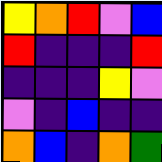[["yellow", "orange", "red", "violet", "blue"], ["red", "indigo", "indigo", "indigo", "red"], ["indigo", "indigo", "indigo", "yellow", "violet"], ["violet", "indigo", "blue", "indigo", "indigo"], ["orange", "blue", "indigo", "orange", "green"]]